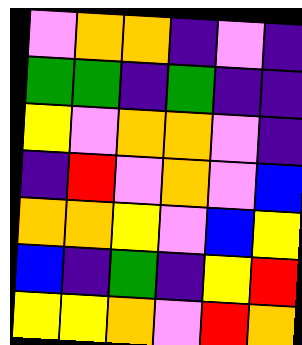[["violet", "orange", "orange", "indigo", "violet", "indigo"], ["green", "green", "indigo", "green", "indigo", "indigo"], ["yellow", "violet", "orange", "orange", "violet", "indigo"], ["indigo", "red", "violet", "orange", "violet", "blue"], ["orange", "orange", "yellow", "violet", "blue", "yellow"], ["blue", "indigo", "green", "indigo", "yellow", "red"], ["yellow", "yellow", "orange", "violet", "red", "orange"]]